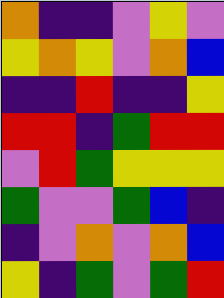[["orange", "indigo", "indigo", "violet", "yellow", "violet"], ["yellow", "orange", "yellow", "violet", "orange", "blue"], ["indigo", "indigo", "red", "indigo", "indigo", "yellow"], ["red", "red", "indigo", "green", "red", "red"], ["violet", "red", "green", "yellow", "yellow", "yellow"], ["green", "violet", "violet", "green", "blue", "indigo"], ["indigo", "violet", "orange", "violet", "orange", "blue"], ["yellow", "indigo", "green", "violet", "green", "red"]]